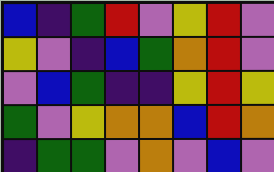[["blue", "indigo", "green", "red", "violet", "yellow", "red", "violet"], ["yellow", "violet", "indigo", "blue", "green", "orange", "red", "violet"], ["violet", "blue", "green", "indigo", "indigo", "yellow", "red", "yellow"], ["green", "violet", "yellow", "orange", "orange", "blue", "red", "orange"], ["indigo", "green", "green", "violet", "orange", "violet", "blue", "violet"]]